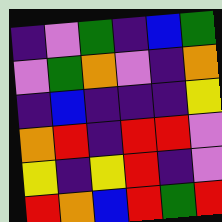[["indigo", "violet", "green", "indigo", "blue", "green"], ["violet", "green", "orange", "violet", "indigo", "orange"], ["indigo", "blue", "indigo", "indigo", "indigo", "yellow"], ["orange", "red", "indigo", "red", "red", "violet"], ["yellow", "indigo", "yellow", "red", "indigo", "violet"], ["red", "orange", "blue", "red", "green", "red"]]